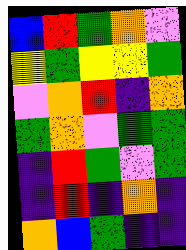[["blue", "red", "green", "orange", "violet"], ["yellow", "green", "yellow", "yellow", "green"], ["violet", "orange", "red", "indigo", "orange"], ["green", "orange", "violet", "green", "green"], ["indigo", "red", "green", "violet", "green"], ["indigo", "red", "indigo", "orange", "indigo"], ["orange", "blue", "green", "indigo", "indigo"]]